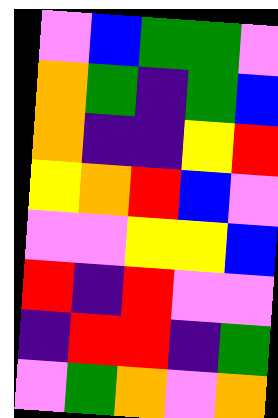[["violet", "blue", "green", "green", "violet"], ["orange", "green", "indigo", "green", "blue"], ["orange", "indigo", "indigo", "yellow", "red"], ["yellow", "orange", "red", "blue", "violet"], ["violet", "violet", "yellow", "yellow", "blue"], ["red", "indigo", "red", "violet", "violet"], ["indigo", "red", "red", "indigo", "green"], ["violet", "green", "orange", "violet", "orange"]]